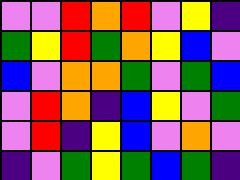[["violet", "violet", "red", "orange", "red", "violet", "yellow", "indigo"], ["green", "yellow", "red", "green", "orange", "yellow", "blue", "violet"], ["blue", "violet", "orange", "orange", "green", "violet", "green", "blue"], ["violet", "red", "orange", "indigo", "blue", "yellow", "violet", "green"], ["violet", "red", "indigo", "yellow", "blue", "violet", "orange", "violet"], ["indigo", "violet", "green", "yellow", "green", "blue", "green", "indigo"]]